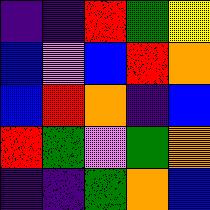[["indigo", "indigo", "red", "green", "yellow"], ["blue", "violet", "blue", "red", "orange"], ["blue", "red", "orange", "indigo", "blue"], ["red", "green", "violet", "green", "orange"], ["indigo", "indigo", "green", "orange", "blue"]]